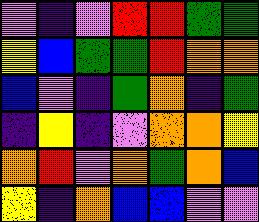[["violet", "indigo", "violet", "red", "red", "green", "green"], ["yellow", "blue", "green", "green", "red", "orange", "orange"], ["blue", "violet", "indigo", "green", "orange", "indigo", "green"], ["indigo", "yellow", "indigo", "violet", "orange", "orange", "yellow"], ["orange", "red", "violet", "orange", "green", "orange", "blue"], ["yellow", "indigo", "orange", "blue", "blue", "violet", "violet"]]